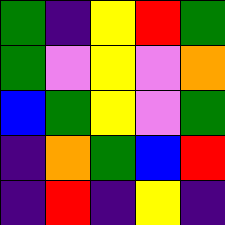[["green", "indigo", "yellow", "red", "green"], ["green", "violet", "yellow", "violet", "orange"], ["blue", "green", "yellow", "violet", "green"], ["indigo", "orange", "green", "blue", "red"], ["indigo", "red", "indigo", "yellow", "indigo"]]